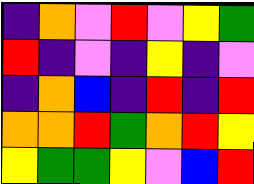[["indigo", "orange", "violet", "red", "violet", "yellow", "green"], ["red", "indigo", "violet", "indigo", "yellow", "indigo", "violet"], ["indigo", "orange", "blue", "indigo", "red", "indigo", "red"], ["orange", "orange", "red", "green", "orange", "red", "yellow"], ["yellow", "green", "green", "yellow", "violet", "blue", "red"]]